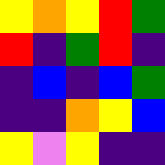[["yellow", "orange", "yellow", "red", "green"], ["red", "indigo", "green", "red", "indigo"], ["indigo", "blue", "indigo", "blue", "green"], ["indigo", "indigo", "orange", "yellow", "blue"], ["yellow", "violet", "yellow", "indigo", "indigo"]]